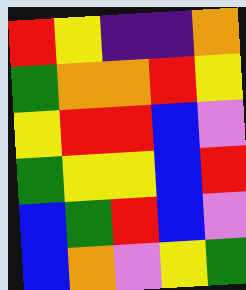[["red", "yellow", "indigo", "indigo", "orange"], ["green", "orange", "orange", "red", "yellow"], ["yellow", "red", "red", "blue", "violet"], ["green", "yellow", "yellow", "blue", "red"], ["blue", "green", "red", "blue", "violet"], ["blue", "orange", "violet", "yellow", "green"]]